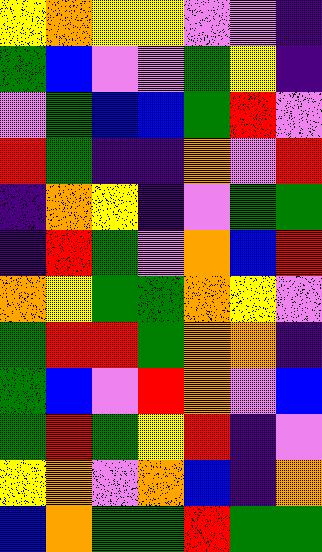[["yellow", "orange", "yellow", "yellow", "violet", "violet", "indigo"], ["green", "blue", "violet", "violet", "green", "yellow", "indigo"], ["violet", "green", "blue", "blue", "green", "red", "violet"], ["red", "green", "indigo", "indigo", "orange", "violet", "red"], ["indigo", "orange", "yellow", "indigo", "violet", "green", "green"], ["indigo", "red", "green", "violet", "orange", "blue", "red"], ["orange", "yellow", "green", "green", "orange", "yellow", "violet"], ["green", "red", "red", "green", "orange", "orange", "indigo"], ["green", "blue", "violet", "red", "orange", "violet", "blue"], ["green", "red", "green", "yellow", "red", "indigo", "violet"], ["yellow", "orange", "violet", "orange", "blue", "indigo", "orange"], ["blue", "orange", "green", "green", "red", "green", "green"]]